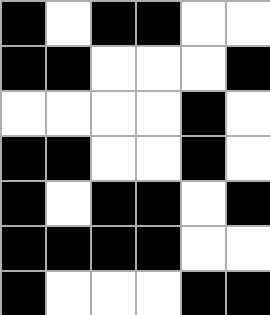[["black", "white", "black", "black", "white", "white"], ["black", "black", "white", "white", "white", "black"], ["white", "white", "white", "white", "black", "white"], ["black", "black", "white", "white", "black", "white"], ["black", "white", "black", "black", "white", "black"], ["black", "black", "black", "black", "white", "white"], ["black", "white", "white", "white", "black", "black"]]